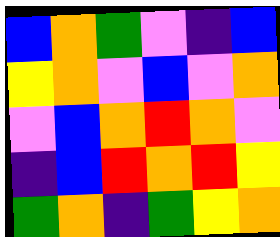[["blue", "orange", "green", "violet", "indigo", "blue"], ["yellow", "orange", "violet", "blue", "violet", "orange"], ["violet", "blue", "orange", "red", "orange", "violet"], ["indigo", "blue", "red", "orange", "red", "yellow"], ["green", "orange", "indigo", "green", "yellow", "orange"]]